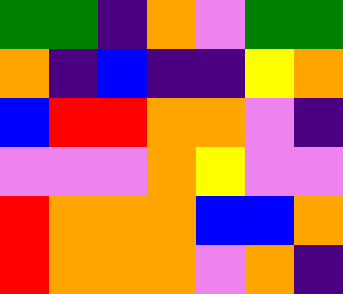[["green", "green", "indigo", "orange", "violet", "green", "green"], ["orange", "indigo", "blue", "indigo", "indigo", "yellow", "orange"], ["blue", "red", "red", "orange", "orange", "violet", "indigo"], ["violet", "violet", "violet", "orange", "yellow", "violet", "violet"], ["red", "orange", "orange", "orange", "blue", "blue", "orange"], ["red", "orange", "orange", "orange", "violet", "orange", "indigo"]]